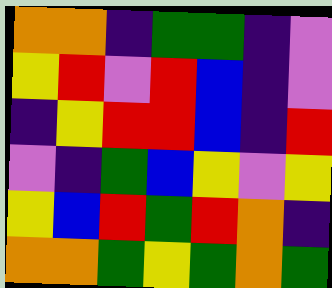[["orange", "orange", "indigo", "green", "green", "indigo", "violet"], ["yellow", "red", "violet", "red", "blue", "indigo", "violet"], ["indigo", "yellow", "red", "red", "blue", "indigo", "red"], ["violet", "indigo", "green", "blue", "yellow", "violet", "yellow"], ["yellow", "blue", "red", "green", "red", "orange", "indigo"], ["orange", "orange", "green", "yellow", "green", "orange", "green"]]